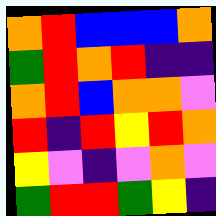[["orange", "red", "blue", "blue", "blue", "orange"], ["green", "red", "orange", "red", "indigo", "indigo"], ["orange", "red", "blue", "orange", "orange", "violet"], ["red", "indigo", "red", "yellow", "red", "orange"], ["yellow", "violet", "indigo", "violet", "orange", "violet"], ["green", "red", "red", "green", "yellow", "indigo"]]